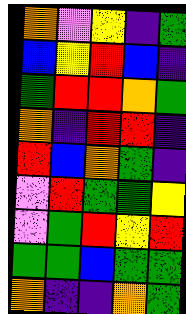[["orange", "violet", "yellow", "indigo", "green"], ["blue", "yellow", "red", "blue", "indigo"], ["green", "red", "red", "orange", "green"], ["orange", "indigo", "red", "red", "indigo"], ["red", "blue", "orange", "green", "indigo"], ["violet", "red", "green", "green", "yellow"], ["violet", "green", "red", "yellow", "red"], ["green", "green", "blue", "green", "green"], ["orange", "indigo", "indigo", "orange", "green"]]